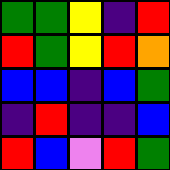[["green", "green", "yellow", "indigo", "red"], ["red", "green", "yellow", "red", "orange"], ["blue", "blue", "indigo", "blue", "green"], ["indigo", "red", "indigo", "indigo", "blue"], ["red", "blue", "violet", "red", "green"]]